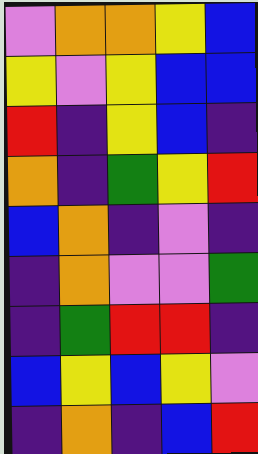[["violet", "orange", "orange", "yellow", "blue"], ["yellow", "violet", "yellow", "blue", "blue"], ["red", "indigo", "yellow", "blue", "indigo"], ["orange", "indigo", "green", "yellow", "red"], ["blue", "orange", "indigo", "violet", "indigo"], ["indigo", "orange", "violet", "violet", "green"], ["indigo", "green", "red", "red", "indigo"], ["blue", "yellow", "blue", "yellow", "violet"], ["indigo", "orange", "indigo", "blue", "red"]]